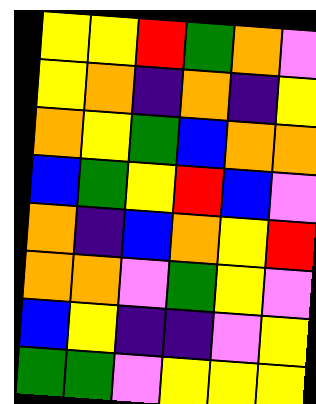[["yellow", "yellow", "red", "green", "orange", "violet"], ["yellow", "orange", "indigo", "orange", "indigo", "yellow"], ["orange", "yellow", "green", "blue", "orange", "orange"], ["blue", "green", "yellow", "red", "blue", "violet"], ["orange", "indigo", "blue", "orange", "yellow", "red"], ["orange", "orange", "violet", "green", "yellow", "violet"], ["blue", "yellow", "indigo", "indigo", "violet", "yellow"], ["green", "green", "violet", "yellow", "yellow", "yellow"]]